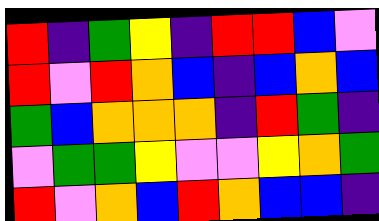[["red", "indigo", "green", "yellow", "indigo", "red", "red", "blue", "violet"], ["red", "violet", "red", "orange", "blue", "indigo", "blue", "orange", "blue"], ["green", "blue", "orange", "orange", "orange", "indigo", "red", "green", "indigo"], ["violet", "green", "green", "yellow", "violet", "violet", "yellow", "orange", "green"], ["red", "violet", "orange", "blue", "red", "orange", "blue", "blue", "indigo"]]